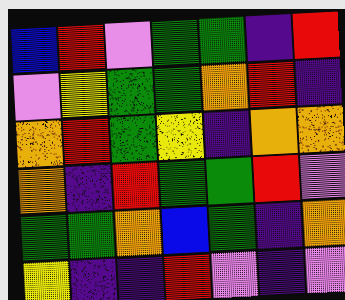[["blue", "red", "violet", "green", "green", "indigo", "red"], ["violet", "yellow", "green", "green", "orange", "red", "indigo"], ["orange", "red", "green", "yellow", "indigo", "orange", "orange"], ["orange", "indigo", "red", "green", "green", "red", "violet"], ["green", "green", "orange", "blue", "green", "indigo", "orange"], ["yellow", "indigo", "indigo", "red", "violet", "indigo", "violet"]]